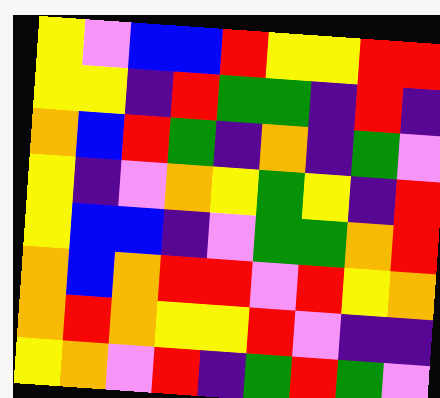[["yellow", "violet", "blue", "blue", "red", "yellow", "yellow", "red", "red"], ["yellow", "yellow", "indigo", "red", "green", "green", "indigo", "red", "indigo"], ["orange", "blue", "red", "green", "indigo", "orange", "indigo", "green", "violet"], ["yellow", "indigo", "violet", "orange", "yellow", "green", "yellow", "indigo", "red"], ["yellow", "blue", "blue", "indigo", "violet", "green", "green", "orange", "red"], ["orange", "blue", "orange", "red", "red", "violet", "red", "yellow", "orange"], ["orange", "red", "orange", "yellow", "yellow", "red", "violet", "indigo", "indigo"], ["yellow", "orange", "violet", "red", "indigo", "green", "red", "green", "violet"]]